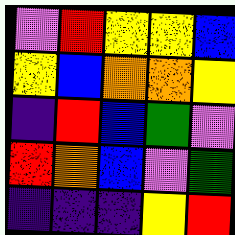[["violet", "red", "yellow", "yellow", "blue"], ["yellow", "blue", "orange", "orange", "yellow"], ["indigo", "red", "blue", "green", "violet"], ["red", "orange", "blue", "violet", "green"], ["indigo", "indigo", "indigo", "yellow", "red"]]